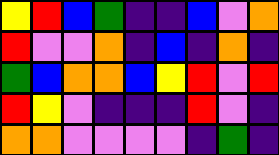[["yellow", "red", "blue", "green", "indigo", "indigo", "blue", "violet", "orange"], ["red", "violet", "violet", "orange", "indigo", "blue", "indigo", "orange", "indigo"], ["green", "blue", "orange", "orange", "blue", "yellow", "red", "violet", "red"], ["red", "yellow", "violet", "indigo", "indigo", "indigo", "red", "violet", "indigo"], ["orange", "orange", "violet", "violet", "violet", "violet", "indigo", "green", "indigo"]]